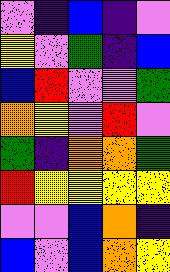[["violet", "indigo", "blue", "indigo", "violet"], ["yellow", "violet", "green", "indigo", "blue"], ["blue", "red", "violet", "violet", "green"], ["orange", "yellow", "violet", "red", "violet"], ["green", "indigo", "orange", "orange", "green"], ["red", "yellow", "yellow", "yellow", "yellow"], ["violet", "violet", "blue", "orange", "indigo"], ["blue", "violet", "blue", "orange", "yellow"]]